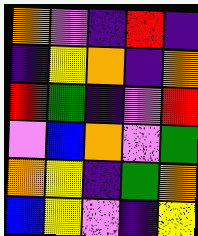[["orange", "violet", "indigo", "red", "indigo"], ["indigo", "yellow", "orange", "indigo", "orange"], ["red", "green", "indigo", "violet", "red"], ["violet", "blue", "orange", "violet", "green"], ["orange", "yellow", "indigo", "green", "orange"], ["blue", "yellow", "violet", "indigo", "yellow"]]